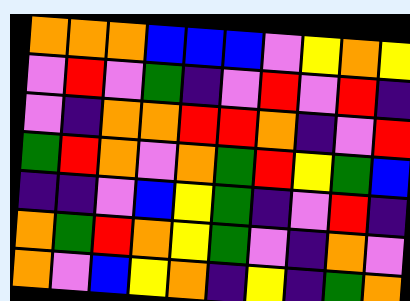[["orange", "orange", "orange", "blue", "blue", "blue", "violet", "yellow", "orange", "yellow"], ["violet", "red", "violet", "green", "indigo", "violet", "red", "violet", "red", "indigo"], ["violet", "indigo", "orange", "orange", "red", "red", "orange", "indigo", "violet", "red"], ["green", "red", "orange", "violet", "orange", "green", "red", "yellow", "green", "blue"], ["indigo", "indigo", "violet", "blue", "yellow", "green", "indigo", "violet", "red", "indigo"], ["orange", "green", "red", "orange", "yellow", "green", "violet", "indigo", "orange", "violet"], ["orange", "violet", "blue", "yellow", "orange", "indigo", "yellow", "indigo", "green", "orange"]]